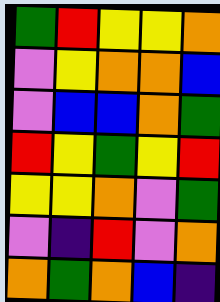[["green", "red", "yellow", "yellow", "orange"], ["violet", "yellow", "orange", "orange", "blue"], ["violet", "blue", "blue", "orange", "green"], ["red", "yellow", "green", "yellow", "red"], ["yellow", "yellow", "orange", "violet", "green"], ["violet", "indigo", "red", "violet", "orange"], ["orange", "green", "orange", "blue", "indigo"]]